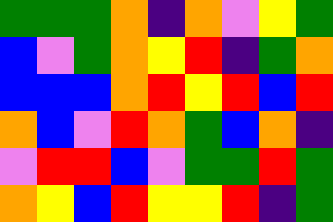[["green", "green", "green", "orange", "indigo", "orange", "violet", "yellow", "green"], ["blue", "violet", "green", "orange", "yellow", "red", "indigo", "green", "orange"], ["blue", "blue", "blue", "orange", "red", "yellow", "red", "blue", "red"], ["orange", "blue", "violet", "red", "orange", "green", "blue", "orange", "indigo"], ["violet", "red", "red", "blue", "violet", "green", "green", "red", "green"], ["orange", "yellow", "blue", "red", "yellow", "yellow", "red", "indigo", "green"]]